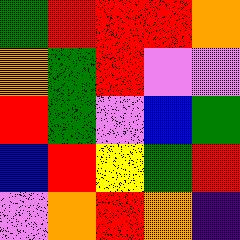[["green", "red", "red", "red", "orange"], ["orange", "green", "red", "violet", "violet"], ["red", "green", "violet", "blue", "green"], ["blue", "red", "yellow", "green", "red"], ["violet", "orange", "red", "orange", "indigo"]]